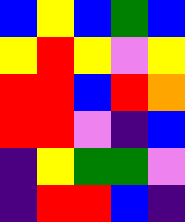[["blue", "yellow", "blue", "green", "blue"], ["yellow", "red", "yellow", "violet", "yellow"], ["red", "red", "blue", "red", "orange"], ["red", "red", "violet", "indigo", "blue"], ["indigo", "yellow", "green", "green", "violet"], ["indigo", "red", "red", "blue", "indigo"]]